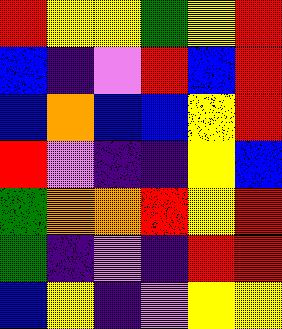[["red", "yellow", "yellow", "green", "yellow", "red"], ["blue", "indigo", "violet", "red", "blue", "red"], ["blue", "orange", "blue", "blue", "yellow", "red"], ["red", "violet", "indigo", "indigo", "yellow", "blue"], ["green", "orange", "orange", "red", "yellow", "red"], ["green", "indigo", "violet", "indigo", "red", "red"], ["blue", "yellow", "indigo", "violet", "yellow", "yellow"]]